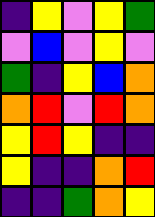[["indigo", "yellow", "violet", "yellow", "green"], ["violet", "blue", "violet", "yellow", "violet"], ["green", "indigo", "yellow", "blue", "orange"], ["orange", "red", "violet", "red", "orange"], ["yellow", "red", "yellow", "indigo", "indigo"], ["yellow", "indigo", "indigo", "orange", "red"], ["indigo", "indigo", "green", "orange", "yellow"]]